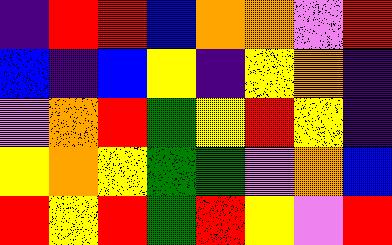[["indigo", "red", "red", "blue", "orange", "orange", "violet", "red"], ["blue", "indigo", "blue", "yellow", "indigo", "yellow", "orange", "indigo"], ["violet", "orange", "red", "green", "yellow", "red", "yellow", "indigo"], ["yellow", "orange", "yellow", "green", "green", "violet", "orange", "blue"], ["red", "yellow", "red", "green", "red", "yellow", "violet", "red"]]